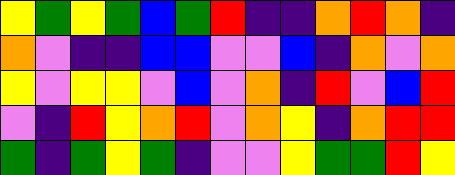[["yellow", "green", "yellow", "green", "blue", "green", "red", "indigo", "indigo", "orange", "red", "orange", "indigo"], ["orange", "violet", "indigo", "indigo", "blue", "blue", "violet", "violet", "blue", "indigo", "orange", "violet", "orange"], ["yellow", "violet", "yellow", "yellow", "violet", "blue", "violet", "orange", "indigo", "red", "violet", "blue", "red"], ["violet", "indigo", "red", "yellow", "orange", "red", "violet", "orange", "yellow", "indigo", "orange", "red", "red"], ["green", "indigo", "green", "yellow", "green", "indigo", "violet", "violet", "yellow", "green", "green", "red", "yellow"]]